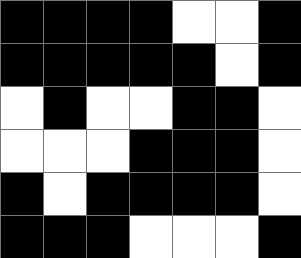[["black", "black", "black", "black", "white", "white", "black"], ["black", "black", "black", "black", "black", "white", "black"], ["white", "black", "white", "white", "black", "black", "white"], ["white", "white", "white", "black", "black", "black", "white"], ["black", "white", "black", "black", "black", "black", "white"], ["black", "black", "black", "white", "white", "white", "black"]]